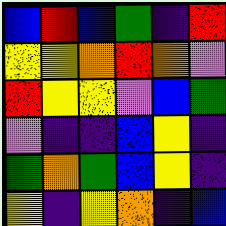[["blue", "red", "blue", "green", "indigo", "red"], ["yellow", "yellow", "orange", "red", "orange", "violet"], ["red", "yellow", "yellow", "violet", "blue", "green"], ["violet", "indigo", "indigo", "blue", "yellow", "indigo"], ["green", "orange", "green", "blue", "yellow", "indigo"], ["yellow", "indigo", "yellow", "orange", "indigo", "blue"]]